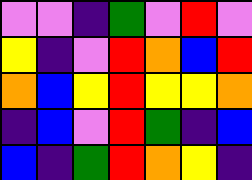[["violet", "violet", "indigo", "green", "violet", "red", "violet"], ["yellow", "indigo", "violet", "red", "orange", "blue", "red"], ["orange", "blue", "yellow", "red", "yellow", "yellow", "orange"], ["indigo", "blue", "violet", "red", "green", "indigo", "blue"], ["blue", "indigo", "green", "red", "orange", "yellow", "indigo"]]